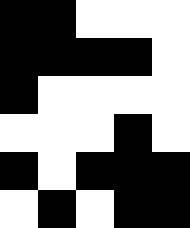[["black", "black", "white", "white", "white"], ["black", "black", "black", "black", "white"], ["black", "white", "white", "white", "white"], ["white", "white", "white", "black", "white"], ["black", "white", "black", "black", "black"], ["white", "black", "white", "black", "black"]]